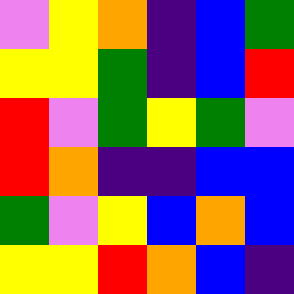[["violet", "yellow", "orange", "indigo", "blue", "green"], ["yellow", "yellow", "green", "indigo", "blue", "red"], ["red", "violet", "green", "yellow", "green", "violet"], ["red", "orange", "indigo", "indigo", "blue", "blue"], ["green", "violet", "yellow", "blue", "orange", "blue"], ["yellow", "yellow", "red", "orange", "blue", "indigo"]]